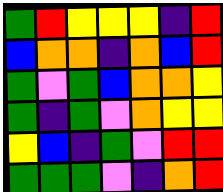[["green", "red", "yellow", "yellow", "yellow", "indigo", "red"], ["blue", "orange", "orange", "indigo", "orange", "blue", "red"], ["green", "violet", "green", "blue", "orange", "orange", "yellow"], ["green", "indigo", "green", "violet", "orange", "yellow", "yellow"], ["yellow", "blue", "indigo", "green", "violet", "red", "red"], ["green", "green", "green", "violet", "indigo", "orange", "red"]]